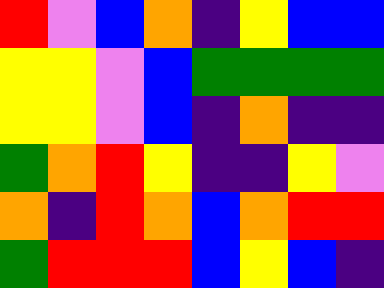[["red", "violet", "blue", "orange", "indigo", "yellow", "blue", "blue"], ["yellow", "yellow", "violet", "blue", "green", "green", "green", "green"], ["yellow", "yellow", "violet", "blue", "indigo", "orange", "indigo", "indigo"], ["green", "orange", "red", "yellow", "indigo", "indigo", "yellow", "violet"], ["orange", "indigo", "red", "orange", "blue", "orange", "red", "red"], ["green", "red", "red", "red", "blue", "yellow", "blue", "indigo"]]